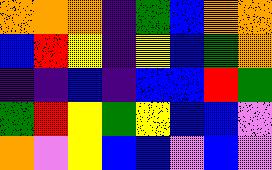[["orange", "orange", "orange", "indigo", "green", "blue", "orange", "orange"], ["blue", "red", "yellow", "indigo", "yellow", "blue", "green", "orange"], ["indigo", "indigo", "blue", "indigo", "blue", "blue", "red", "green"], ["green", "red", "yellow", "green", "yellow", "blue", "blue", "violet"], ["orange", "violet", "yellow", "blue", "blue", "violet", "blue", "violet"]]